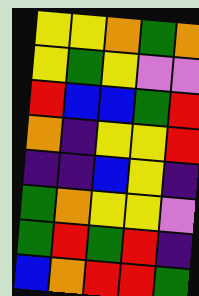[["yellow", "yellow", "orange", "green", "orange"], ["yellow", "green", "yellow", "violet", "violet"], ["red", "blue", "blue", "green", "red"], ["orange", "indigo", "yellow", "yellow", "red"], ["indigo", "indigo", "blue", "yellow", "indigo"], ["green", "orange", "yellow", "yellow", "violet"], ["green", "red", "green", "red", "indigo"], ["blue", "orange", "red", "red", "green"]]